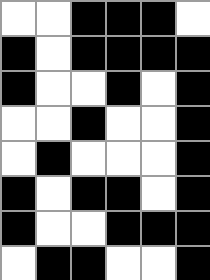[["white", "white", "black", "black", "black", "white"], ["black", "white", "black", "black", "black", "black"], ["black", "white", "white", "black", "white", "black"], ["white", "white", "black", "white", "white", "black"], ["white", "black", "white", "white", "white", "black"], ["black", "white", "black", "black", "white", "black"], ["black", "white", "white", "black", "black", "black"], ["white", "black", "black", "white", "white", "black"]]